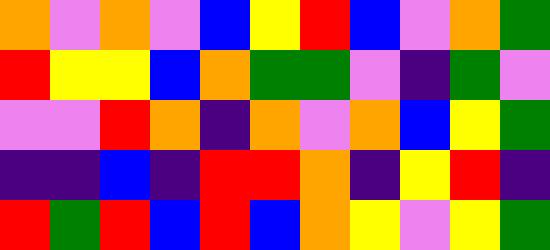[["orange", "violet", "orange", "violet", "blue", "yellow", "red", "blue", "violet", "orange", "green"], ["red", "yellow", "yellow", "blue", "orange", "green", "green", "violet", "indigo", "green", "violet"], ["violet", "violet", "red", "orange", "indigo", "orange", "violet", "orange", "blue", "yellow", "green"], ["indigo", "indigo", "blue", "indigo", "red", "red", "orange", "indigo", "yellow", "red", "indigo"], ["red", "green", "red", "blue", "red", "blue", "orange", "yellow", "violet", "yellow", "green"]]